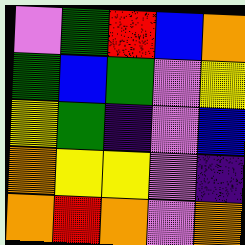[["violet", "green", "red", "blue", "orange"], ["green", "blue", "green", "violet", "yellow"], ["yellow", "green", "indigo", "violet", "blue"], ["orange", "yellow", "yellow", "violet", "indigo"], ["orange", "red", "orange", "violet", "orange"]]